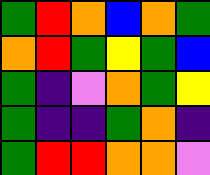[["green", "red", "orange", "blue", "orange", "green"], ["orange", "red", "green", "yellow", "green", "blue"], ["green", "indigo", "violet", "orange", "green", "yellow"], ["green", "indigo", "indigo", "green", "orange", "indigo"], ["green", "red", "red", "orange", "orange", "violet"]]